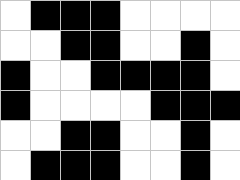[["white", "black", "black", "black", "white", "white", "white", "white"], ["white", "white", "black", "black", "white", "white", "black", "white"], ["black", "white", "white", "black", "black", "black", "black", "white"], ["black", "white", "white", "white", "white", "black", "black", "black"], ["white", "white", "black", "black", "white", "white", "black", "white"], ["white", "black", "black", "black", "white", "white", "black", "white"]]